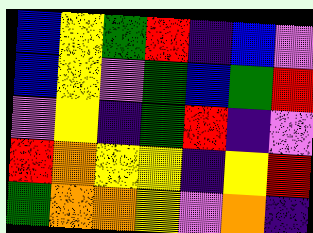[["blue", "yellow", "green", "red", "indigo", "blue", "violet"], ["blue", "yellow", "violet", "green", "blue", "green", "red"], ["violet", "yellow", "indigo", "green", "red", "indigo", "violet"], ["red", "orange", "yellow", "yellow", "indigo", "yellow", "red"], ["green", "orange", "orange", "yellow", "violet", "orange", "indigo"]]